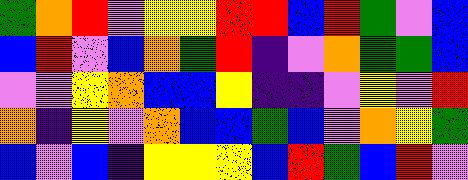[["green", "orange", "red", "violet", "yellow", "yellow", "red", "red", "blue", "red", "green", "violet", "blue"], ["blue", "red", "violet", "blue", "orange", "green", "red", "indigo", "violet", "orange", "green", "green", "blue"], ["violet", "violet", "yellow", "orange", "blue", "blue", "yellow", "indigo", "indigo", "violet", "yellow", "violet", "red"], ["orange", "indigo", "yellow", "violet", "orange", "blue", "blue", "green", "blue", "violet", "orange", "yellow", "green"], ["blue", "violet", "blue", "indigo", "yellow", "yellow", "yellow", "blue", "red", "green", "blue", "red", "violet"]]